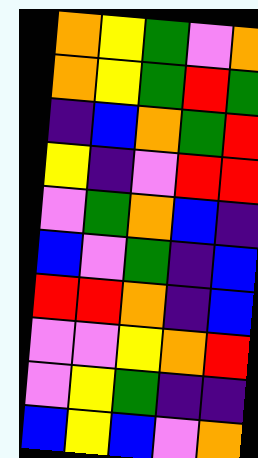[["orange", "yellow", "green", "violet", "orange"], ["orange", "yellow", "green", "red", "green"], ["indigo", "blue", "orange", "green", "red"], ["yellow", "indigo", "violet", "red", "red"], ["violet", "green", "orange", "blue", "indigo"], ["blue", "violet", "green", "indigo", "blue"], ["red", "red", "orange", "indigo", "blue"], ["violet", "violet", "yellow", "orange", "red"], ["violet", "yellow", "green", "indigo", "indigo"], ["blue", "yellow", "blue", "violet", "orange"]]